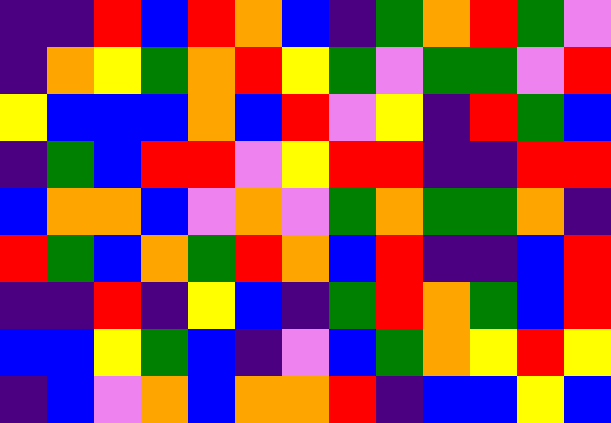[["indigo", "indigo", "red", "blue", "red", "orange", "blue", "indigo", "green", "orange", "red", "green", "violet"], ["indigo", "orange", "yellow", "green", "orange", "red", "yellow", "green", "violet", "green", "green", "violet", "red"], ["yellow", "blue", "blue", "blue", "orange", "blue", "red", "violet", "yellow", "indigo", "red", "green", "blue"], ["indigo", "green", "blue", "red", "red", "violet", "yellow", "red", "red", "indigo", "indigo", "red", "red"], ["blue", "orange", "orange", "blue", "violet", "orange", "violet", "green", "orange", "green", "green", "orange", "indigo"], ["red", "green", "blue", "orange", "green", "red", "orange", "blue", "red", "indigo", "indigo", "blue", "red"], ["indigo", "indigo", "red", "indigo", "yellow", "blue", "indigo", "green", "red", "orange", "green", "blue", "red"], ["blue", "blue", "yellow", "green", "blue", "indigo", "violet", "blue", "green", "orange", "yellow", "red", "yellow"], ["indigo", "blue", "violet", "orange", "blue", "orange", "orange", "red", "indigo", "blue", "blue", "yellow", "blue"]]